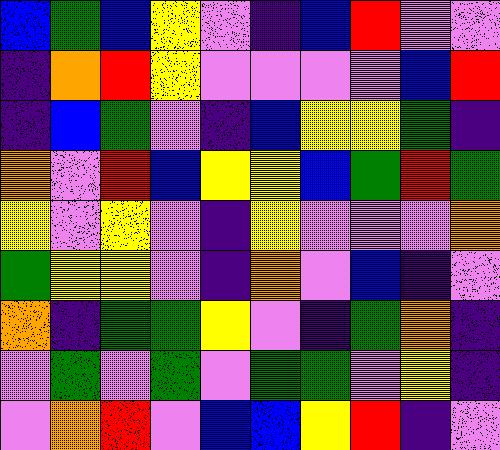[["blue", "green", "blue", "yellow", "violet", "indigo", "blue", "red", "violet", "violet"], ["indigo", "orange", "red", "yellow", "violet", "violet", "violet", "violet", "blue", "red"], ["indigo", "blue", "green", "violet", "indigo", "blue", "yellow", "yellow", "green", "indigo"], ["orange", "violet", "red", "blue", "yellow", "yellow", "blue", "green", "red", "green"], ["yellow", "violet", "yellow", "violet", "indigo", "yellow", "violet", "violet", "violet", "orange"], ["green", "yellow", "yellow", "violet", "indigo", "orange", "violet", "blue", "indigo", "violet"], ["orange", "indigo", "green", "green", "yellow", "violet", "indigo", "green", "orange", "indigo"], ["violet", "green", "violet", "green", "violet", "green", "green", "violet", "yellow", "indigo"], ["violet", "orange", "red", "violet", "blue", "blue", "yellow", "red", "indigo", "violet"]]